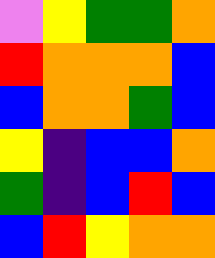[["violet", "yellow", "green", "green", "orange"], ["red", "orange", "orange", "orange", "blue"], ["blue", "orange", "orange", "green", "blue"], ["yellow", "indigo", "blue", "blue", "orange"], ["green", "indigo", "blue", "red", "blue"], ["blue", "red", "yellow", "orange", "orange"]]